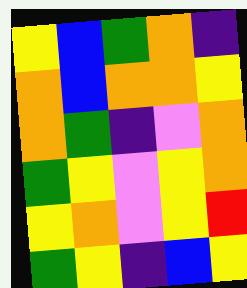[["yellow", "blue", "green", "orange", "indigo"], ["orange", "blue", "orange", "orange", "yellow"], ["orange", "green", "indigo", "violet", "orange"], ["green", "yellow", "violet", "yellow", "orange"], ["yellow", "orange", "violet", "yellow", "red"], ["green", "yellow", "indigo", "blue", "yellow"]]